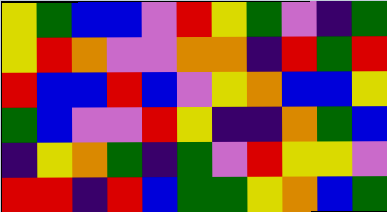[["yellow", "green", "blue", "blue", "violet", "red", "yellow", "green", "violet", "indigo", "green"], ["yellow", "red", "orange", "violet", "violet", "orange", "orange", "indigo", "red", "green", "red"], ["red", "blue", "blue", "red", "blue", "violet", "yellow", "orange", "blue", "blue", "yellow"], ["green", "blue", "violet", "violet", "red", "yellow", "indigo", "indigo", "orange", "green", "blue"], ["indigo", "yellow", "orange", "green", "indigo", "green", "violet", "red", "yellow", "yellow", "violet"], ["red", "red", "indigo", "red", "blue", "green", "green", "yellow", "orange", "blue", "green"]]